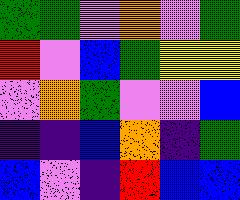[["green", "green", "violet", "orange", "violet", "green"], ["red", "violet", "blue", "green", "yellow", "yellow"], ["violet", "orange", "green", "violet", "violet", "blue"], ["indigo", "indigo", "blue", "orange", "indigo", "green"], ["blue", "violet", "indigo", "red", "blue", "blue"]]